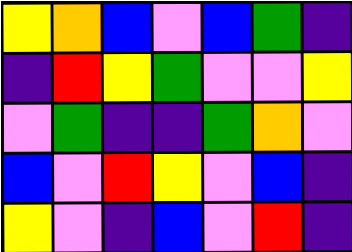[["yellow", "orange", "blue", "violet", "blue", "green", "indigo"], ["indigo", "red", "yellow", "green", "violet", "violet", "yellow"], ["violet", "green", "indigo", "indigo", "green", "orange", "violet"], ["blue", "violet", "red", "yellow", "violet", "blue", "indigo"], ["yellow", "violet", "indigo", "blue", "violet", "red", "indigo"]]